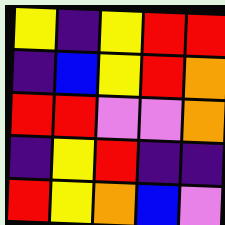[["yellow", "indigo", "yellow", "red", "red"], ["indigo", "blue", "yellow", "red", "orange"], ["red", "red", "violet", "violet", "orange"], ["indigo", "yellow", "red", "indigo", "indigo"], ["red", "yellow", "orange", "blue", "violet"]]